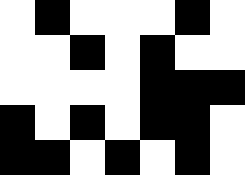[["white", "black", "white", "white", "white", "black", "white"], ["white", "white", "black", "white", "black", "white", "white"], ["white", "white", "white", "white", "black", "black", "black"], ["black", "white", "black", "white", "black", "black", "white"], ["black", "black", "white", "black", "white", "black", "white"]]